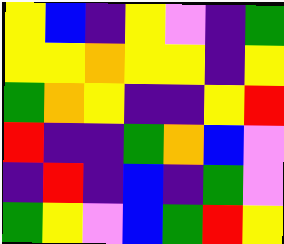[["yellow", "blue", "indigo", "yellow", "violet", "indigo", "green"], ["yellow", "yellow", "orange", "yellow", "yellow", "indigo", "yellow"], ["green", "orange", "yellow", "indigo", "indigo", "yellow", "red"], ["red", "indigo", "indigo", "green", "orange", "blue", "violet"], ["indigo", "red", "indigo", "blue", "indigo", "green", "violet"], ["green", "yellow", "violet", "blue", "green", "red", "yellow"]]